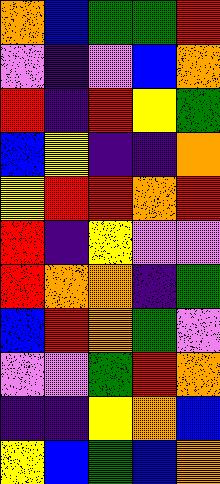[["orange", "blue", "green", "green", "red"], ["violet", "indigo", "violet", "blue", "orange"], ["red", "indigo", "red", "yellow", "green"], ["blue", "yellow", "indigo", "indigo", "orange"], ["yellow", "red", "red", "orange", "red"], ["red", "indigo", "yellow", "violet", "violet"], ["red", "orange", "orange", "indigo", "green"], ["blue", "red", "orange", "green", "violet"], ["violet", "violet", "green", "red", "orange"], ["indigo", "indigo", "yellow", "orange", "blue"], ["yellow", "blue", "green", "blue", "orange"]]